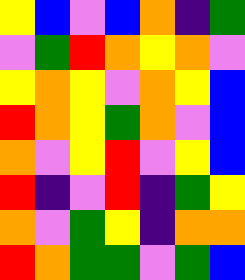[["yellow", "blue", "violet", "blue", "orange", "indigo", "green"], ["violet", "green", "red", "orange", "yellow", "orange", "violet"], ["yellow", "orange", "yellow", "violet", "orange", "yellow", "blue"], ["red", "orange", "yellow", "green", "orange", "violet", "blue"], ["orange", "violet", "yellow", "red", "violet", "yellow", "blue"], ["red", "indigo", "violet", "red", "indigo", "green", "yellow"], ["orange", "violet", "green", "yellow", "indigo", "orange", "orange"], ["red", "orange", "green", "green", "violet", "green", "blue"]]